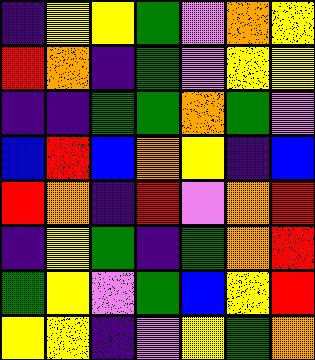[["indigo", "yellow", "yellow", "green", "violet", "orange", "yellow"], ["red", "orange", "indigo", "green", "violet", "yellow", "yellow"], ["indigo", "indigo", "green", "green", "orange", "green", "violet"], ["blue", "red", "blue", "orange", "yellow", "indigo", "blue"], ["red", "orange", "indigo", "red", "violet", "orange", "red"], ["indigo", "yellow", "green", "indigo", "green", "orange", "red"], ["green", "yellow", "violet", "green", "blue", "yellow", "red"], ["yellow", "yellow", "indigo", "violet", "yellow", "green", "orange"]]